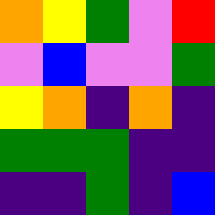[["orange", "yellow", "green", "violet", "red"], ["violet", "blue", "violet", "violet", "green"], ["yellow", "orange", "indigo", "orange", "indigo"], ["green", "green", "green", "indigo", "indigo"], ["indigo", "indigo", "green", "indigo", "blue"]]